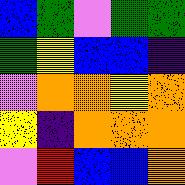[["blue", "green", "violet", "green", "green"], ["green", "yellow", "blue", "blue", "indigo"], ["violet", "orange", "orange", "yellow", "orange"], ["yellow", "indigo", "orange", "orange", "orange"], ["violet", "red", "blue", "blue", "orange"]]